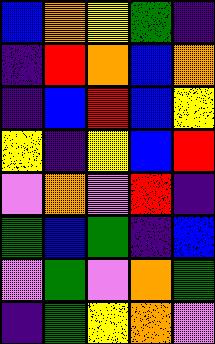[["blue", "orange", "yellow", "green", "indigo"], ["indigo", "red", "orange", "blue", "orange"], ["indigo", "blue", "red", "blue", "yellow"], ["yellow", "indigo", "yellow", "blue", "red"], ["violet", "orange", "violet", "red", "indigo"], ["green", "blue", "green", "indigo", "blue"], ["violet", "green", "violet", "orange", "green"], ["indigo", "green", "yellow", "orange", "violet"]]